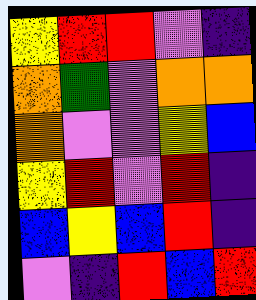[["yellow", "red", "red", "violet", "indigo"], ["orange", "green", "violet", "orange", "orange"], ["orange", "violet", "violet", "yellow", "blue"], ["yellow", "red", "violet", "red", "indigo"], ["blue", "yellow", "blue", "red", "indigo"], ["violet", "indigo", "red", "blue", "red"]]